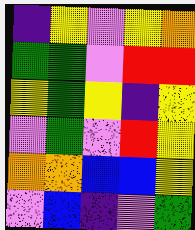[["indigo", "yellow", "violet", "yellow", "orange"], ["green", "green", "violet", "red", "red"], ["yellow", "green", "yellow", "indigo", "yellow"], ["violet", "green", "violet", "red", "yellow"], ["orange", "orange", "blue", "blue", "yellow"], ["violet", "blue", "indigo", "violet", "green"]]